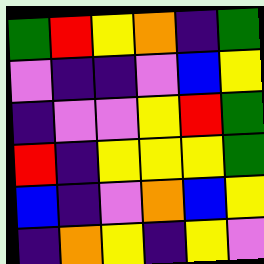[["green", "red", "yellow", "orange", "indigo", "green"], ["violet", "indigo", "indigo", "violet", "blue", "yellow"], ["indigo", "violet", "violet", "yellow", "red", "green"], ["red", "indigo", "yellow", "yellow", "yellow", "green"], ["blue", "indigo", "violet", "orange", "blue", "yellow"], ["indigo", "orange", "yellow", "indigo", "yellow", "violet"]]